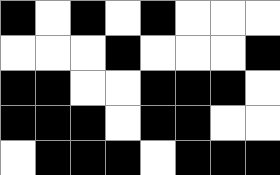[["black", "white", "black", "white", "black", "white", "white", "white"], ["white", "white", "white", "black", "white", "white", "white", "black"], ["black", "black", "white", "white", "black", "black", "black", "white"], ["black", "black", "black", "white", "black", "black", "white", "white"], ["white", "black", "black", "black", "white", "black", "black", "black"]]